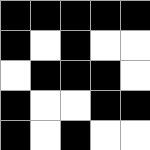[["black", "black", "black", "black", "black"], ["black", "white", "black", "white", "white"], ["white", "black", "black", "black", "white"], ["black", "white", "white", "black", "black"], ["black", "white", "black", "white", "white"]]